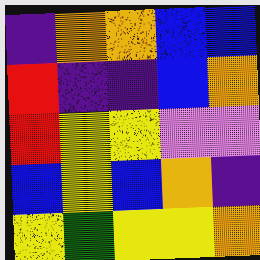[["indigo", "orange", "orange", "blue", "blue"], ["red", "indigo", "indigo", "blue", "orange"], ["red", "yellow", "yellow", "violet", "violet"], ["blue", "yellow", "blue", "orange", "indigo"], ["yellow", "green", "yellow", "yellow", "orange"]]